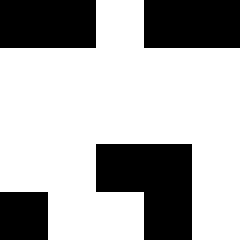[["black", "black", "white", "black", "black"], ["white", "white", "white", "white", "white"], ["white", "white", "white", "white", "white"], ["white", "white", "black", "black", "white"], ["black", "white", "white", "black", "white"]]